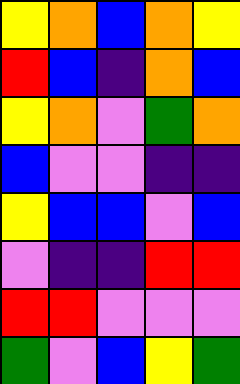[["yellow", "orange", "blue", "orange", "yellow"], ["red", "blue", "indigo", "orange", "blue"], ["yellow", "orange", "violet", "green", "orange"], ["blue", "violet", "violet", "indigo", "indigo"], ["yellow", "blue", "blue", "violet", "blue"], ["violet", "indigo", "indigo", "red", "red"], ["red", "red", "violet", "violet", "violet"], ["green", "violet", "blue", "yellow", "green"]]